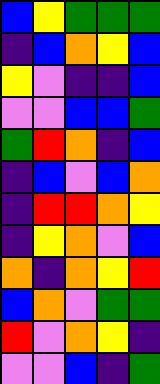[["blue", "yellow", "green", "green", "green"], ["indigo", "blue", "orange", "yellow", "blue"], ["yellow", "violet", "indigo", "indigo", "blue"], ["violet", "violet", "blue", "blue", "green"], ["green", "red", "orange", "indigo", "blue"], ["indigo", "blue", "violet", "blue", "orange"], ["indigo", "red", "red", "orange", "yellow"], ["indigo", "yellow", "orange", "violet", "blue"], ["orange", "indigo", "orange", "yellow", "red"], ["blue", "orange", "violet", "green", "green"], ["red", "violet", "orange", "yellow", "indigo"], ["violet", "violet", "blue", "indigo", "green"]]